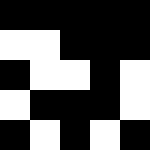[["black", "black", "black", "black", "black"], ["white", "white", "black", "black", "black"], ["black", "white", "white", "black", "white"], ["white", "black", "black", "black", "white"], ["black", "white", "black", "white", "black"]]